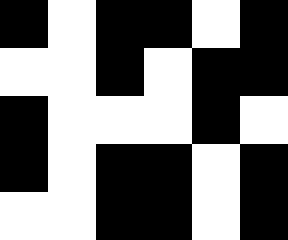[["black", "white", "black", "black", "white", "black"], ["white", "white", "black", "white", "black", "black"], ["black", "white", "white", "white", "black", "white"], ["black", "white", "black", "black", "white", "black"], ["white", "white", "black", "black", "white", "black"]]